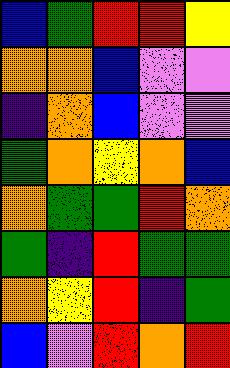[["blue", "green", "red", "red", "yellow"], ["orange", "orange", "blue", "violet", "violet"], ["indigo", "orange", "blue", "violet", "violet"], ["green", "orange", "yellow", "orange", "blue"], ["orange", "green", "green", "red", "orange"], ["green", "indigo", "red", "green", "green"], ["orange", "yellow", "red", "indigo", "green"], ["blue", "violet", "red", "orange", "red"]]